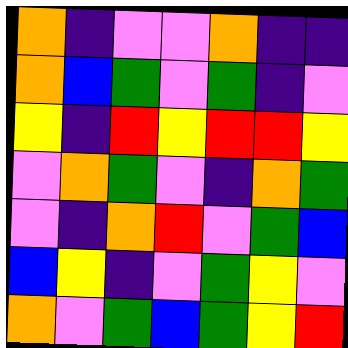[["orange", "indigo", "violet", "violet", "orange", "indigo", "indigo"], ["orange", "blue", "green", "violet", "green", "indigo", "violet"], ["yellow", "indigo", "red", "yellow", "red", "red", "yellow"], ["violet", "orange", "green", "violet", "indigo", "orange", "green"], ["violet", "indigo", "orange", "red", "violet", "green", "blue"], ["blue", "yellow", "indigo", "violet", "green", "yellow", "violet"], ["orange", "violet", "green", "blue", "green", "yellow", "red"]]